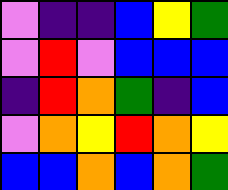[["violet", "indigo", "indigo", "blue", "yellow", "green"], ["violet", "red", "violet", "blue", "blue", "blue"], ["indigo", "red", "orange", "green", "indigo", "blue"], ["violet", "orange", "yellow", "red", "orange", "yellow"], ["blue", "blue", "orange", "blue", "orange", "green"]]